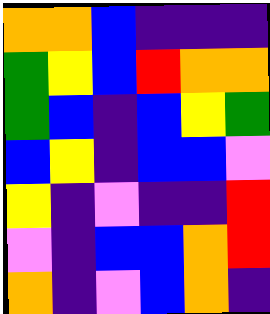[["orange", "orange", "blue", "indigo", "indigo", "indigo"], ["green", "yellow", "blue", "red", "orange", "orange"], ["green", "blue", "indigo", "blue", "yellow", "green"], ["blue", "yellow", "indigo", "blue", "blue", "violet"], ["yellow", "indigo", "violet", "indigo", "indigo", "red"], ["violet", "indigo", "blue", "blue", "orange", "red"], ["orange", "indigo", "violet", "blue", "orange", "indigo"]]